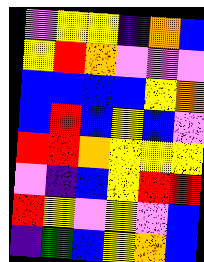[["violet", "yellow", "yellow", "indigo", "orange", "blue"], ["yellow", "red", "orange", "violet", "violet", "violet"], ["blue", "blue", "blue", "blue", "yellow", "orange"], ["blue", "red", "blue", "yellow", "blue", "violet"], ["red", "red", "orange", "yellow", "yellow", "yellow"], ["violet", "indigo", "blue", "yellow", "red", "red"], ["red", "yellow", "violet", "yellow", "violet", "blue"], ["indigo", "green", "blue", "yellow", "orange", "blue"]]